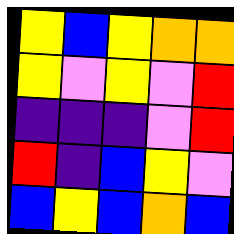[["yellow", "blue", "yellow", "orange", "orange"], ["yellow", "violet", "yellow", "violet", "red"], ["indigo", "indigo", "indigo", "violet", "red"], ["red", "indigo", "blue", "yellow", "violet"], ["blue", "yellow", "blue", "orange", "blue"]]